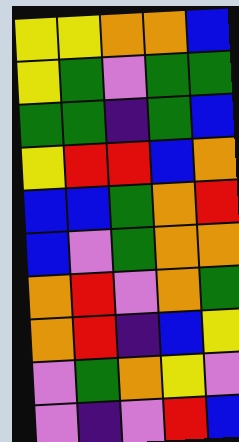[["yellow", "yellow", "orange", "orange", "blue"], ["yellow", "green", "violet", "green", "green"], ["green", "green", "indigo", "green", "blue"], ["yellow", "red", "red", "blue", "orange"], ["blue", "blue", "green", "orange", "red"], ["blue", "violet", "green", "orange", "orange"], ["orange", "red", "violet", "orange", "green"], ["orange", "red", "indigo", "blue", "yellow"], ["violet", "green", "orange", "yellow", "violet"], ["violet", "indigo", "violet", "red", "blue"]]